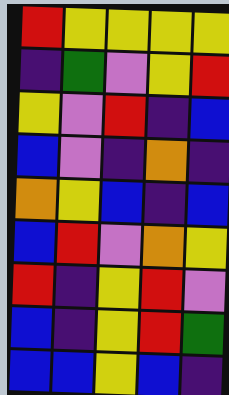[["red", "yellow", "yellow", "yellow", "yellow"], ["indigo", "green", "violet", "yellow", "red"], ["yellow", "violet", "red", "indigo", "blue"], ["blue", "violet", "indigo", "orange", "indigo"], ["orange", "yellow", "blue", "indigo", "blue"], ["blue", "red", "violet", "orange", "yellow"], ["red", "indigo", "yellow", "red", "violet"], ["blue", "indigo", "yellow", "red", "green"], ["blue", "blue", "yellow", "blue", "indigo"]]